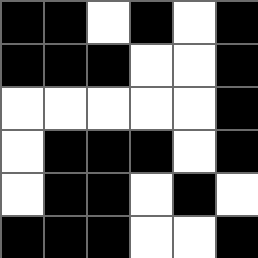[["black", "black", "white", "black", "white", "black"], ["black", "black", "black", "white", "white", "black"], ["white", "white", "white", "white", "white", "black"], ["white", "black", "black", "black", "white", "black"], ["white", "black", "black", "white", "black", "white"], ["black", "black", "black", "white", "white", "black"]]